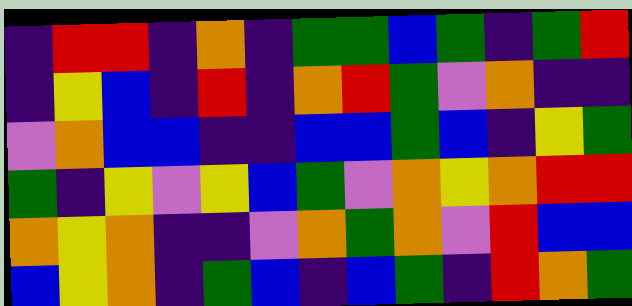[["indigo", "red", "red", "indigo", "orange", "indigo", "green", "green", "blue", "green", "indigo", "green", "red"], ["indigo", "yellow", "blue", "indigo", "red", "indigo", "orange", "red", "green", "violet", "orange", "indigo", "indigo"], ["violet", "orange", "blue", "blue", "indigo", "indigo", "blue", "blue", "green", "blue", "indigo", "yellow", "green"], ["green", "indigo", "yellow", "violet", "yellow", "blue", "green", "violet", "orange", "yellow", "orange", "red", "red"], ["orange", "yellow", "orange", "indigo", "indigo", "violet", "orange", "green", "orange", "violet", "red", "blue", "blue"], ["blue", "yellow", "orange", "indigo", "green", "blue", "indigo", "blue", "green", "indigo", "red", "orange", "green"]]